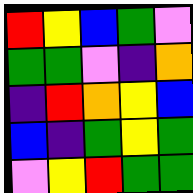[["red", "yellow", "blue", "green", "violet"], ["green", "green", "violet", "indigo", "orange"], ["indigo", "red", "orange", "yellow", "blue"], ["blue", "indigo", "green", "yellow", "green"], ["violet", "yellow", "red", "green", "green"]]